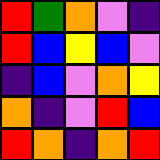[["red", "green", "orange", "violet", "indigo"], ["red", "blue", "yellow", "blue", "violet"], ["indigo", "blue", "violet", "orange", "yellow"], ["orange", "indigo", "violet", "red", "blue"], ["red", "orange", "indigo", "orange", "red"]]